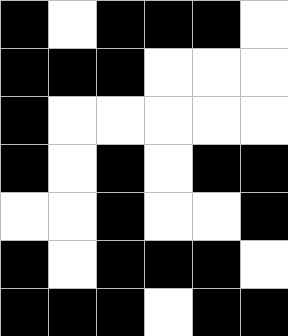[["black", "white", "black", "black", "black", "white"], ["black", "black", "black", "white", "white", "white"], ["black", "white", "white", "white", "white", "white"], ["black", "white", "black", "white", "black", "black"], ["white", "white", "black", "white", "white", "black"], ["black", "white", "black", "black", "black", "white"], ["black", "black", "black", "white", "black", "black"]]